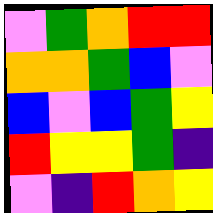[["violet", "green", "orange", "red", "red"], ["orange", "orange", "green", "blue", "violet"], ["blue", "violet", "blue", "green", "yellow"], ["red", "yellow", "yellow", "green", "indigo"], ["violet", "indigo", "red", "orange", "yellow"]]